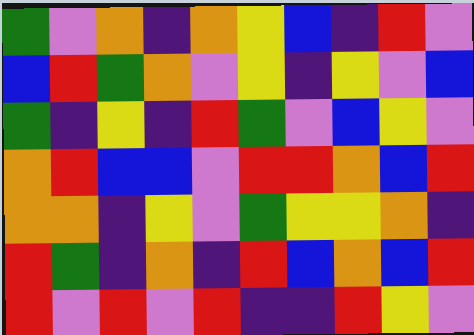[["green", "violet", "orange", "indigo", "orange", "yellow", "blue", "indigo", "red", "violet"], ["blue", "red", "green", "orange", "violet", "yellow", "indigo", "yellow", "violet", "blue"], ["green", "indigo", "yellow", "indigo", "red", "green", "violet", "blue", "yellow", "violet"], ["orange", "red", "blue", "blue", "violet", "red", "red", "orange", "blue", "red"], ["orange", "orange", "indigo", "yellow", "violet", "green", "yellow", "yellow", "orange", "indigo"], ["red", "green", "indigo", "orange", "indigo", "red", "blue", "orange", "blue", "red"], ["red", "violet", "red", "violet", "red", "indigo", "indigo", "red", "yellow", "violet"]]